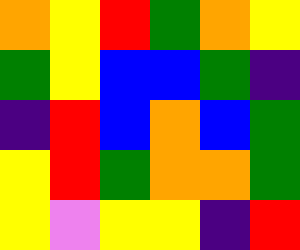[["orange", "yellow", "red", "green", "orange", "yellow"], ["green", "yellow", "blue", "blue", "green", "indigo"], ["indigo", "red", "blue", "orange", "blue", "green"], ["yellow", "red", "green", "orange", "orange", "green"], ["yellow", "violet", "yellow", "yellow", "indigo", "red"]]